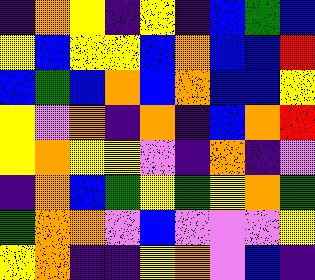[["indigo", "orange", "yellow", "indigo", "yellow", "indigo", "blue", "green", "blue"], ["yellow", "blue", "yellow", "yellow", "blue", "orange", "blue", "blue", "red"], ["blue", "green", "blue", "orange", "blue", "orange", "blue", "blue", "yellow"], ["yellow", "violet", "orange", "indigo", "orange", "indigo", "blue", "orange", "red"], ["yellow", "orange", "yellow", "yellow", "violet", "indigo", "orange", "indigo", "violet"], ["indigo", "orange", "blue", "green", "yellow", "green", "yellow", "orange", "green"], ["green", "orange", "orange", "violet", "blue", "violet", "violet", "violet", "yellow"], ["yellow", "orange", "indigo", "indigo", "yellow", "orange", "violet", "blue", "indigo"]]